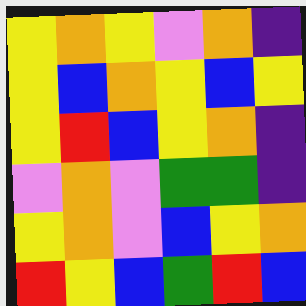[["yellow", "orange", "yellow", "violet", "orange", "indigo"], ["yellow", "blue", "orange", "yellow", "blue", "yellow"], ["yellow", "red", "blue", "yellow", "orange", "indigo"], ["violet", "orange", "violet", "green", "green", "indigo"], ["yellow", "orange", "violet", "blue", "yellow", "orange"], ["red", "yellow", "blue", "green", "red", "blue"]]